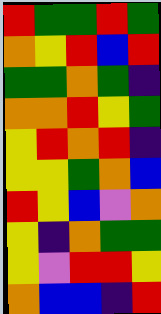[["red", "green", "green", "red", "green"], ["orange", "yellow", "red", "blue", "red"], ["green", "green", "orange", "green", "indigo"], ["orange", "orange", "red", "yellow", "green"], ["yellow", "red", "orange", "red", "indigo"], ["yellow", "yellow", "green", "orange", "blue"], ["red", "yellow", "blue", "violet", "orange"], ["yellow", "indigo", "orange", "green", "green"], ["yellow", "violet", "red", "red", "yellow"], ["orange", "blue", "blue", "indigo", "red"]]